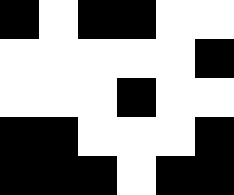[["black", "white", "black", "black", "white", "white"], ["white", "white", "white", "white", "white", "black"], ["white", "white", "white", "black", "white", "white"], ["black", "black", "white", "white", "white", "black"], ["black", "black", "black", "white", "black", "black"]]